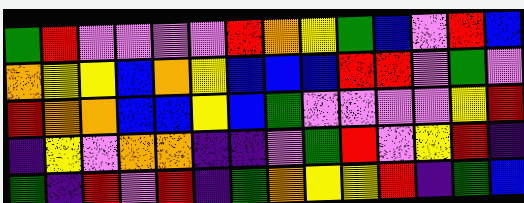[["green", "red", "violet", "violet", "violet", "violet", "red", "orange", "yellow", "green", "blue", "violet", "red", "blue"], ["orange", "yellow", "yellow", "blue", "orange", "yellow", "blue", "blue", "blue", "red", "red", "violet", "green", "violet"], ["red", "orange", "orange", "blue", "blue", "yellow", "blue", "green", "violet", "violet", "violet", "violet", "yellow", "red"], ["indigo", "yellow", "violet", "orange", "orange", "indigo", "indigo", "violet", "green", "red", "violet", "yellow", "red", "indigo"], ["green", "indigo", "red", "violet", "red", "indigo", "green", "orange", "yellow", "yellow", "red", "indigo", "green", "blue"]]